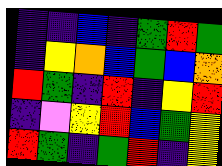[["indigo", "indigo", "blue", "indigo", "green", "red", "green"], ["indigo", "yellow", "orange", "blue", "green", "blue", "orange"], ["red", "green", "indigo", "red", "indigo", "yellow", "red"], ["indigo", "violet", "yellow", "red", "blue", "green", "yellow"], ["red", "green", "indigo", "green", "red", "indigo", "yellow"]]